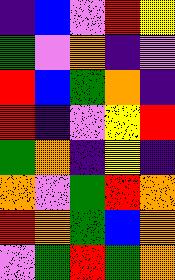[["indigo", "blue", "violet", "red", "yellow"], ["green", "violet", "orange", "indigo", "violet"], ["red", "blue", "green", "orange", "indigo"], ["red", "indigo", "violet", "yellow", "red"], ["green", "orange", "indigo", "yellow", "indigo"], ["orange", "violet", "green", "red", "orange"], ["red", "orange", "green", "blue", "orange"], ["violet", "green", "red", "green", "orange"]]